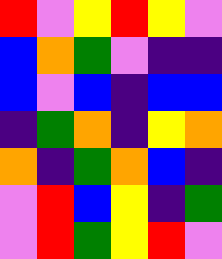[["red", "violet", "yellow", "red", "yellow", "violet"], ["blue", "orange", "green", "violet", "indigo", "indigo"], ["blue", "violet", "blue", "indigo", "blue", "blue"], ["indigo", "green", "orange", "indigo", "yellow", "orange"], ["orange", "indigo", "green", "orange", "blue", "indigo"], ["violet", "red", "blue", "yellow", "indigo", "green"], ["violet", "red", "green", "yellow", "red", "violet"]]